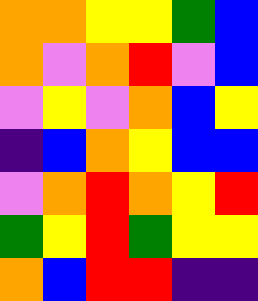[["orange", "orange", "yellow", "yellow", "green", "blue"], ["orange", "violet", "orange", "red", "violet", "blue"], ["violet", "yellow", "violet", "orange", "blue", "yellow"], ["indigo", "blue", "orange", "yellow", "blue", "blue"], ["violet", "orange", "red", "orange", "yellow", "red"], ["green", "yellow", "red", "green", "yellow", "yellow"], ["orange", "blue", "red", "red", "indigo", "indigo"]]